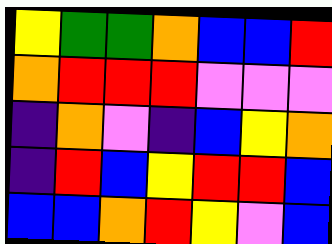[["yellow", "green", "green", "orange", "blue", "blue", "red"], ["orange", "red", "red", "red", "violet", "violet", "violet"], ["indigo", "orange", "violet", "indigo", "blue", "yellow", "orange"], ["indigo", "red", "blue", "yellow", "red", "red", "blue"], ["blue", "blue", "orange", "red", "yellow", "violet", "blue"]]